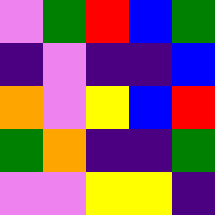[["violet", "green", "red", "blue", "green"], ["indigo", "violet", "indigo", "indigo", "blue"], ["orange", "violet", "yellow", "blue", "red"], ["green", "orange", "indigo", "indigo", "green"], ["violet", "violet", "yellow", "yellow", "indigo"]]